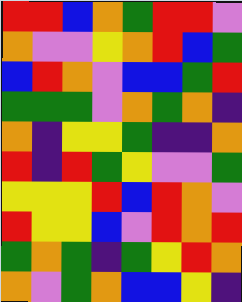[["red", "red", "blue", "orange", "green", "red", "red", "violet"], ["orange", "violet", "violet", "yellow", "orange", "red", "blue", "green"], ["blue", "red", "orange", "violet", "blue", "blue", "green", "red"], ["green", "green", "green", "violet", "orange", "green", "orange", "indigo"], ["orange", "indigo", "yellow", "yellow", "green", "indigo", "indigo", "orange"], ["red", "indigo", "red", "green", "yellow", "violet", "violet", "green"], ["yellow", "yellow", "yellow", "red", "blue", "red", "orange", "violet"], ["red", "yellow", "yellow", "blue", "violet", "red", "orange", "red"], ["green", "orange", "green", "indigo", "green", "yellow", "red", "orange"], ["orange", "violet", "green", "orange", "blue", "blue", "yellow", "indigo"]]